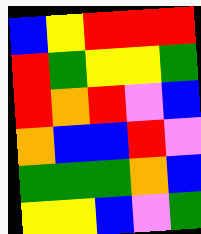[["blue", "yellow", "red", "red", "red"], ["red", "green", "yellow", "yellow", "green"], ["red", "orange", "red", "violet", "blue"], ["orange", "blue", "blue", "red", "violet"], ["green", "green", "green", "orange", "blue"], ["yellow", "yellow", "blue", "violet", "green"]]